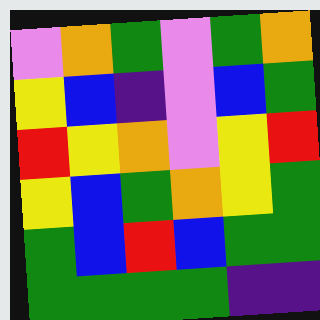[["violet", "orange", "green", "violet", "green", "orange"], ["yellow", "blue", "indigo", "violet", "blue", "green"], ["red", "yellow", "orange", "violet", "yellow", "red"], ["yellow", "blue", "green", "orange", "yellow", "green"], ["green", "blue", "red", "blue", "green", "green"], ["green", "green", "green", "green", "indigo", "indigo"]]